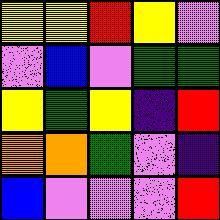[["yellow", "yellow", "red", "yellow", "violet"], ["violet", "blue", "violet", "green", "green"], ["yellow", "green", "yellow", "indigo", "red"], ["orange", "orange", "green", "violet", "indigo"], ["blue", "violet", "violet", "violet", "red"]]